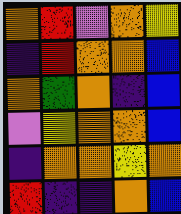[["orange", "red", "violet", "orange", "yellow"], ["indigo", "red", "orange", "orange", "blue"], ["orange", "green", "orange", "indigo", "blue"], ["violet", "yellow", "orange", "orange", "blue"], ["indigo", "orange", "orange", "yellow", "orange"], ["red", "indigo", "indigo", "orange", "blue"]]